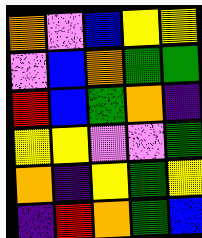[["orange", "violet", "blue", "yellow", "yellow"], ["violet", "blue", "orange", "green", "green"], ["red", "blue", "green", "orange", "indigo"], ["yellow", "yellow", "violet", "violet", "green"], ["orange", "indigo", "yellow", "green", "yellow"], ["indigo", "red", "orange", "green", "blue"]]